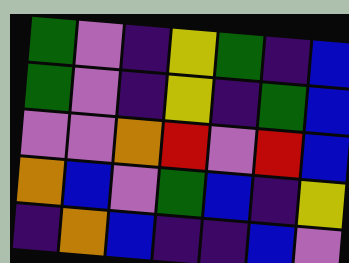[["green", "violet", "indigo", "yellow", "green", "indigo", "blue"], ["green", "violet", "indigo", "yellow", "indigo", "green", "blue"], ["violet", "violet", "orange", "red", "violet", "red", "blue"], ["orange", "blue", "violet", "green", "blue", "indigo", "yellow"], ["indigo", "orange", "blue", "indigo", "indigo", "blue", "violet"]]